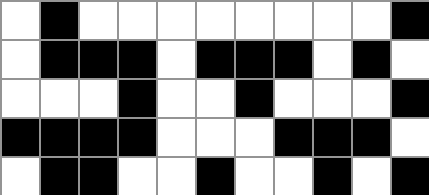[["white", "black", "white", "white", "white", "white", "white", "white", "white", "white", "black"], ["white", "black", "black", "black", "white", "black", "black", "black", "white", "black", "white"], ["white", "white", "white", "black", "white", "white", "black", "white", "white", "white", "black"], ["black", "black", "black", "black", "white", "white", "white", "black", "black", "black", "white"], ["white", "black", "black", "white", "white", "black", "white", "white", "black", "white", "black"]]